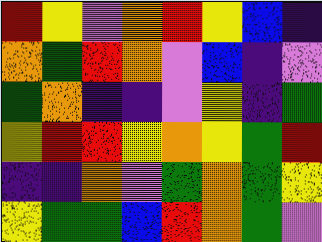[["red", "yellow", "violet", "orange", "red", "yellow", "blue", "indigo"], ["orange", "green", "red", "orange", "violet", "blue", "indigo", "violet"], ["green", "orange", "indigo", "indigo", "violet", "yellow", "indigo", "green"], ["yellow", "red", "red", "yellow", "orange", "yellow", "green", "red"], ["indigo", "indigo", "orange", "violet", "green", "orange", "green", "yellow"], ["yellow", "green", "green", "blue", "red", "orange", "green", "violet"]]